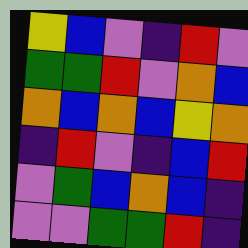[["yellow", "blue", "violet", "indigo", "red", "violet"], ["green", "green", "red", "violet", "orange", "blue"], ["orange", "blue", "orange", "blue", "yellow", "orange"], ["indigo", "red", "violet", "indigo", "blue", "red"], ["violet", "green", "blue", "orange", "blue", "indigo"], ["violet", "violet", "green", "green", "red", "indigo"]]